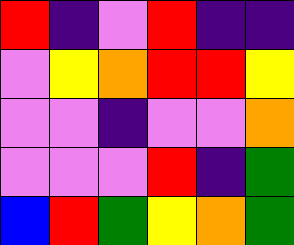[["red", "indigo", "violet", "red", "indigo", "indigo"], ["violet", "yellow", "orange", "red", "red", "yellow"], ["violet", "violet", "indigo", "violet", "violet", "orange"], ["violet", "violet", "violet", "red", "indigo", "green"], ["blue", "red", "green", "yellow", "orange", "green"]]